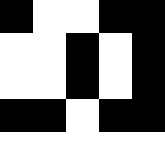[["black", "white", "white", "black", "black"], ["white", "white", "black", "white", "black"], ["white", "white", "black", "white", "black"], ["black", "black", "white", "black", "black"], ["white", "white", "white", "white", "white"]]